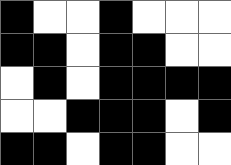[["black", "white", "white", "black", "white", "white", "white"], ["black", "black", "white", "black", "black", "white", "white"], ["white", "black", "white", "black", "black", "black", "black"], ["white", "white", "black", "black", "black", "white", "black"], ["black", "black", "white", "black", "black", "white", "white"]]